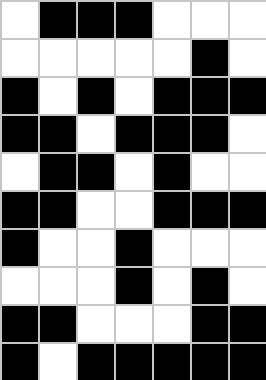[["white", "black", "black", "black", "white", "white", "white"], ["white", "white", "white", "white", "white", "black", "white"], ["black", "white", "black", "white", "black", "black", "black"], ["black", "black", "white", "black", "black", "black", "white"], ["white", "black", "black", "white", "black", "white", "white"], ["black", "black", "white", "white", "black", "black", "black"], ["black", "white", "white", "black", "white", "white", "white"], ["white", "white", "white", "black", "white", "black", "white"], ["black", "black", "white", "white", "white", "black", "black"], ["black", "white", "black", "black", "black", "black", "black"]]